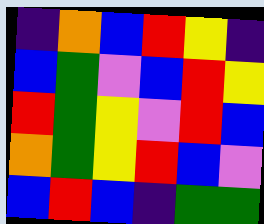[["indigo", "orange", "blue", "red", "yellow", "indigo"], ["blue", "green", "violet", "blue", "red", "yellow"], ["red", "green", "yellow", "violet", "red", "blue"], ["orange", "green", "yellow", "red", "blue", "violet"], ["blue", "red", "blue", "indigo", "green", "green"]]